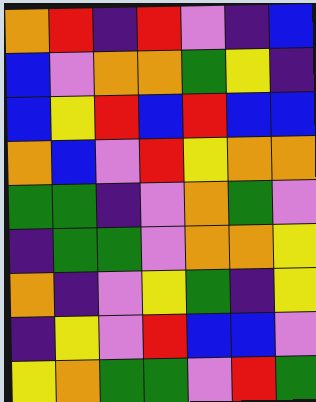[["orange", "red", "indigo", "red", "violet", "indigo", "blue"], ["blue", "violet", "orange", "orange", "green", "yellow", "indigo"], ["blue", "yellow", "red", "blue", "red", "blue", "blue"], ["orange", "blue", "violet", "red", "yellow", "orange", "orange"], ["green", "green", "indigo", "violet", "orange", "green", "violet"], ["indigo", "green", "green", "violet", "orange", "orange", "yellow"], ["orange", "indigo", "violet", "yellow", "green", "indigo", "yellow"], ["indigo", "yellow", "violet", "red", "blue", "blue", "violet"], ["yellow", "orange", "green", "green", "violet", "red", "green"]]